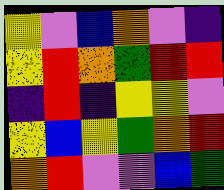[["yellow", "violet", "blue", "orange", "violet", "indigo"], ["yellow", "red", "orange", "green", "red", "red"], ["indigo", "red", "indigo", "yellow", "yellow", "violet"], ["yellow", "blue", "yellow", "green", "orange", "red"], ["orange", "red", "violet", "violet", "blue", "green"]]